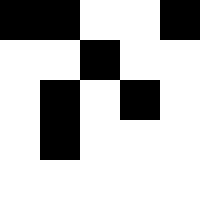[["black", "black", "white", "white", "black"], ["white", "white", "black", "white", "white"], ["white", "black", "white", "black", "white"], ["white", "black", "white", "white", "white"], ["white", "white", "white", "white", "white"]]